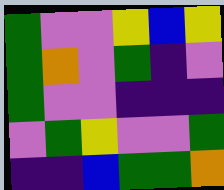[["green", "violet", "violet", "yellow", "blue", "yellow"], ["green", "orange", "violet", "green", "indigo", "violet"], ["green", "violet", "violet", "indigo", "indigo", "indigo"], ["violet", "green", "yellow", "violet", "violet", "green"], ["indigo", "indigo", "blue", "green", "green", "orange"]]